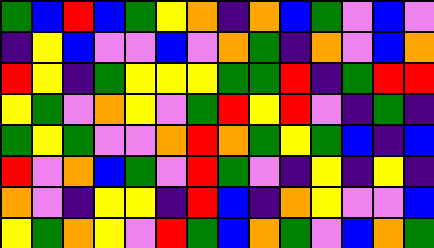[["green", "blue", "red", "blue", "green", "yellow", "orange", "indigo", "orange", "blue", "green", "violet", "blue", "violet"], ["indigo", "yellow", "blue", "violet", "violet", "blue", "violet", "orange", "green", "indigo", "orange", "violet", "blue", "orange"], ["red", "yellow", "indigo", "green", "yellow", "yellow", "yellow", "green", "green", "red", "indigo", "green", "red", "red"], ["yellow", "green", "violet", "orange", "yellow", "violet", "green", "red", "yellow", "red", "violet", "indigo", "green", "indigo"], ["green", "yellow", "green", "violet", "violet", "orange", "red", "orange", "green", "yellow", "green", "blue", "indigo", "blue"], ["red", "violet", "orange", "blue", "green", "violet", "red", "green", "violet", "indigo", "yellow", "indigo", "yellow", "indigo"], ["orange", "violet", "indigo", "yellow", "yellow", "indigo", "red", "blue", "indigo", "orange", "yellow", "violet", "violet", "blue"], ["yellow", "green", "orange", "yellow", "violet", "red", "green", "blue", "orange", "green", "violet", "blue", "orange", "green"]]